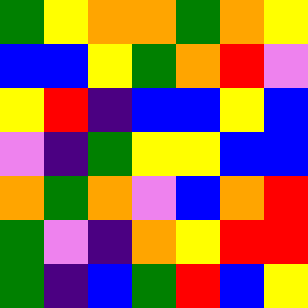[["green", "yellow", "orange", "orange", "green", "orange", "yellow"], ["blue", "blue", "yellow", "green", "orange", "red", "violet"], ["yellow", "red", "indigo", "blue", "blue", "yellow", "blue"], ["violet", "indigo", "green", "yellow", "yellow", "blue", "blue"], ["orange", "green", "orange", "violet", "blue", "orange", "red"], ["green", "violet", "indigo", "orange", "yellow", "red", "red"], ["green", "indigo", "blue", "green", "red", "blue", "yellow"]]